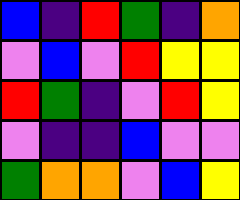[["blue", "indigo", "red", "green", "indigo", "orange"], ["violet", "blue", "violet", "red", "yellow", "yellow"], ["red", "green", "indigo", "violet", "red", "yellow"], ["violet", "indigo", "indigo", "blue", "violet", "violet"], ["green", "orange", "orange", "violet", "blue", "yellow"]]